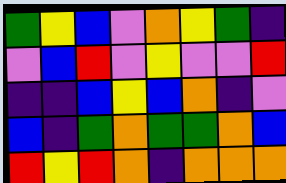[["green", "yellow", "blue", "violet", "orange", "yellow", "green", "indigo"], ["violet", "blue", "red", "violet", "yellow", "violet", "violet", "red"], ["indigo", "indigo", "blue", "yellow", "blue", "orange", "indigo", "violet"], ["blue", "indigo", "green", "orange", "green", "green", "orange", "blue"], ["red", "yellow", "red", "orange", "indigo", "orange", "orange", "orange"]]